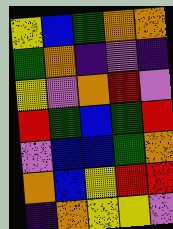[["yellow", "blue", "green", "orange", "orange"], ["green", "orange", "indigo", "violet", "indigo"], ["yellow", "violet", "orange", "red", "violet"], ["red", "green", "blue", "green", "red"], ["violet", "blue", "blue", "green", "orange"], ["orange", "blue", "yellow", "red", "red"], ["indigo", "orange", "yellow", "yellow", "violet"]]